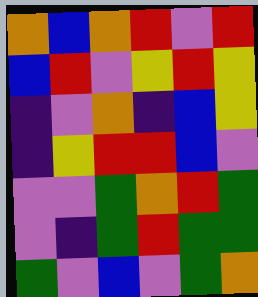[["orange", "blue", "orange", "red", "violet", "red"], ["blue", "red", "violet", "yellow", "red", "yellow"], ["indigo", "violet", "orange", "indigo", "blue", "yellow"], ["indigo", "yellow", "red", "red", "blue", "violet"], ["violet", "violet", "green", "orange", "red", "green"], ["violet", "indigo", "green", "red", "green", "green"], ["green", "violet", "blue", "violet", "green", "orange"]]